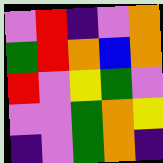[["violet", "red", "indigo", "violet", "orange"], ["green", "red", "orange", "blue", "orange"], ["red", "violet", "yellow", "green", "violet"], ["violet", "violet", "green", "orange", "yellow"], ["indigo", "violet", "green", "orange", "indigo"]]